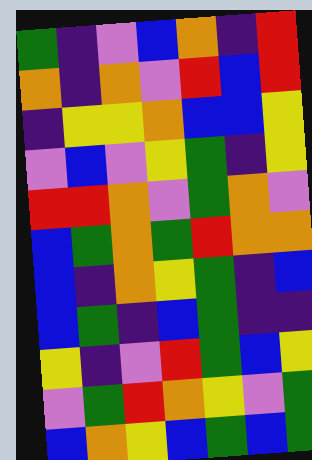[["green", "indigo", "violet", "blue", "orange", "indigo", "red"], ["orange", "indigo", "orange", "violet", "red", "blue", "red"], ["indigo", "yellow", "yellow", "orange", "blue", "blue", "yellow"], ["violet", "blue", "violet", "yellow", "green", "indigo", "yellow"], ["red", "red", "orange", "violet", "green", "orange", "violet"], ["blue", "green", "orange", "green", "red", "orange", "orange"], ["blue", "indigo", "orange", "yellow", "green", "indigo", "blue"], ["blue", "green", "indigo", "blue", "green", "indigo", "indigo"], ["yellow", "indigo", "violet", "red", "green", "blue", "yellow"], ["violet", "green", "red", "orange", "yellow", "violet", "green"], ["blue", "orange", "yellow", "blue", "green", "blue", "green"]]